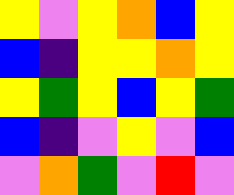[["yellow", "violet", "yellow", "orange", "blue", "yellow"], ["blue", "indigo", "yellow", "yellow", "orange", "yellow"], ["yellow", "green", "yellow", "blue", "yellow", "green"], ["blue", "indigo", "violet", "yellow", "violet", "blue"], ["violet", "orange", "green", "violet", "red", "violet"]]